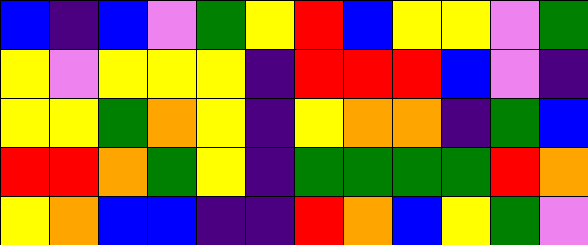[["blue", "indigo", "blue", "violet", "green", "yellow", "red", "blue", "yellow", "yellow", "violet", "green"], ["yellow", "violet", "yellow", "yellow", "yellow", "indigo", "red", "red", "red", "blue", "violet", "indigo"], ["yellow", "yellow", "green", "orange", "yellow", "indigo", "yellow", "orange", "orange", "indigo", "green", "blue"], ["red", "red", "orange", "green", "yellow", "indigo", "green", "green", "green", "green", "red", "orange"], ["yellow", "orange", "blue", "blue", "indigo", "indigo", "red", "orange", "blue", "yellow", "green", "violet"]]